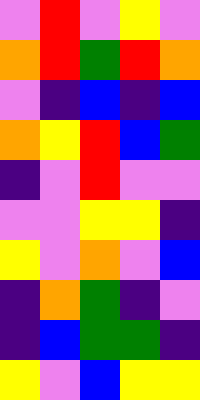[["violet", "red", "violet", "yellow", "violet"], ["orange", "red", "green", "red", "orange"], ["violet", "indigo", "blue", "indigo", "blue"], ["orange", "yellow", "red", "blue", "green"], ["indigo", "violet", "red", "violet", "violet"], ["violet", "violet", "yellow", "yellow", "indigo"], ["yellow", "violet", "orange", "violet", "blue"], ["indigo", "orange", "green", "indigo", "violet"], ["indigo", "blue", "green", "green", "indigo"], ["yellow", "violet", "blue", "yellow", "yellow"]]